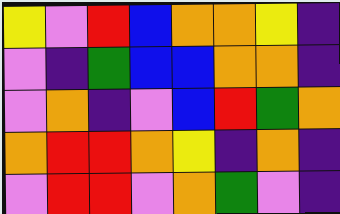[["yellow", "violet", "red", "blue", "orange", "orange", "yellow", "indigo"], ["violet", "indigo", "green", "blue", "blue", "orange", "orange", "indigo"], ["violet", "orange", "indigo", "violet", "blue", "red", "green", "orange"], ["orange", "red", "red", "orange", "yellow", "indigo", "orange", "indigo"], ["violet", "red", "red", "violet", "orange", "green", "violet", "indigo"]]